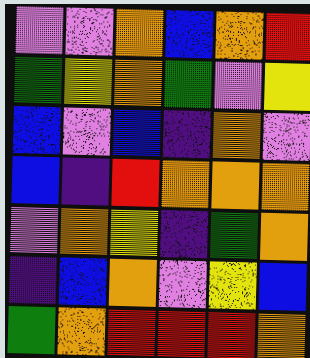[["violet", "violet", "orange", "blue", "orange", "red"], ["green", "yellow", "orange", "green", "violet", "yellow"], ["blue", "violet", "blue", "indigo", "orange", "violet"], ["blue", "indigo", "red", "orange", "orange", "orange"], ["violet", "orange", "yellow", "indigo", "green", "orange"], ["indigo", "blue", "orange", "violet", "yellow", "blue"], ["green", "orange", "red", "red", "red", "orange"]]